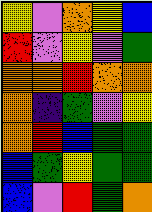[["yellow", "violet", "orange", "yellow", "blue"], ["red", "violet", "yellow", "violet", "green"], ["orange", "orange", "red", "orange", "orange"], ["orange", "indigo", "green", "violet", "yellow"], ["orange", "red", "blue", "green", "green"], ["blue", "green", "yellow", "green", "green"], ["blue", "violet", "red", "green", "orange"]]